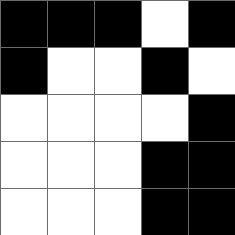[["black", "black", "black", "white", "black"], ["black", "white", "white", "black", "white"], ["white", "white", "white", "white", "black"], ["white", "white", "white", "black", "black"], ["white", "white", "white", "black", "black"]]